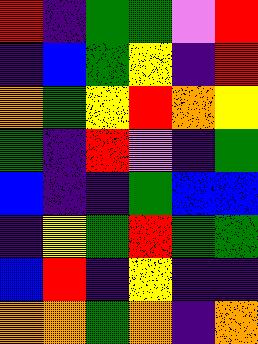[["red", "indigo", "green", "green", "violet", "red"], ["indigo", "blue", "green", "yellow", "indigo", "red"], ["orange", "green", "yellow", "red", "orange", "yellow"], ["green", "indigo", "red", "violet", "indigo", "green"], ["blue", "indigo", "indigo", "green", "blue", "blue"], ["indigo", "yellow", "green", "red", "green", "green"], ["blue", "red", "indigo", "yellow", "indigo", "indigo"], ["orange", "orange", "green", "orange", "indigo", "orange"]]